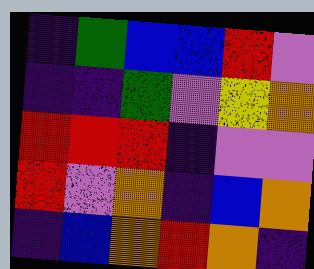[["indigo", "green", "blue", "blue", "red", "violet"], ["indigo", "indigo", "green", "violet", "yellow", "orange"], ["red", "red", "red", "indigo", "violet", "violet"], ["red", "violet", "orange", "indigo", "blue", "orange"], ["indigo", "blue", "orange", "red", "orange", "indigo"]]